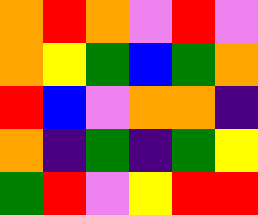[["orange", "red", "orange", "violet", "red", "violet"], ["orange", "yellow", "green", "blue", "green", "orange"], ["red", "blue", "violet", "orange", "orange", "indigo"], ["orange", "indigo", "green", "indigo", "green", "yellow"], ["green", "red", "violet", "yellow", "red", "red"]]